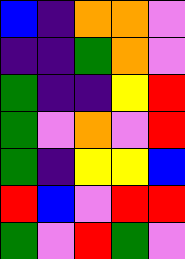[["blue", "indigo", "orange", "orange", "violet"], ["indigo", "indigo", "green", "orange", "violet"], ["green", "indigo", "indigo", "yellow", "red"], ["green", "violet", "orange", "violet", "red"], ["green", "indigo", "yellow", "yellow", "blue"], ["red", "blue", "violet", "red", "red"], ["green", "violet", "red", "green", "violet"]]